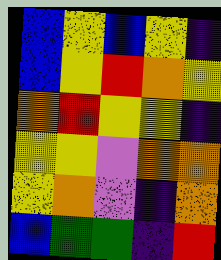[["blue", "yellow", "blue", "yellow", "indigo"], ["blue", "yellow", "red", "orange", "yellow"], ["orange", "red", "yellow", "yellow", "indigo"], ["yellow", "yellow", "violet", "orange", "orange"], ["yellow", "orange", "violet", "indigo", "orange"], ["blue", "green", "green", "indigo", "red"]]